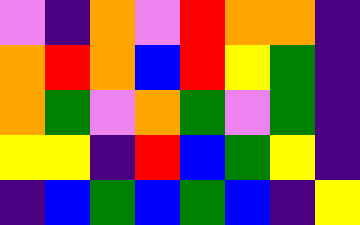[["violet", "indigo", "orange", "violet", "red", "orange", "orange", "indigo"], ["orange", "red", "orange", "blue", "red", "yellow", "green", "indigo"], ["orange", "green", "violet", "orange", "green", "violet", "green", "indigo"], ["yellow", "yellow", "indigo", "red", "blue", "green", "yellow", "indigo"], ["indigo", "blue", "green", "blue", "green", "blue", "indigo", "yellow"]]